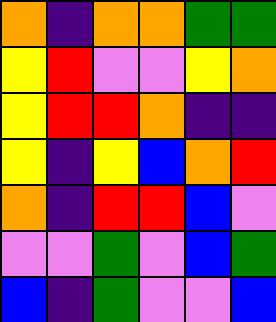[["orange", "indigo", "orange", "orange", "green", "green"], ["yellow", "red", "violet", "violet", "yellow", "orange"], ["yellow", "red", "red", "orange", "indigo", "indigo"], ["yellow", "indigo", "yellow", "blue", "orange", "red"], ["orange", "indigo", "red", "red", "blue", "violet"], ["violet", "violet", "green", "violet", "blue", "green"], ["blue", "indigo", "green", "violet", "violet", "blue"]]